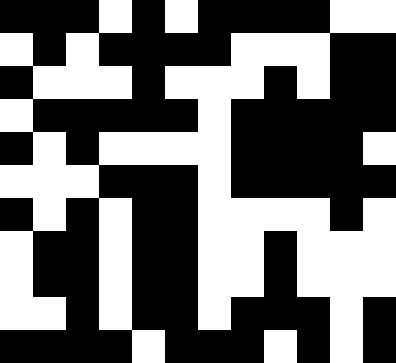[["black", "black", "black", "white", "black", "white", "black", "black", "black", "black", "white", "white"], ["white", "black", "white", "black", "black", "black", "black", "white", "white", "white", "black", "black"], ["black", "white", "white", "white", "black", "white", "white", "white", "black", "white", "black", "black"], ["white", "black", "black", "black", "black", "black", "white", "black", "black", "black", "black", "black"], ["black", "white", "black", "white", "white", "white", "white", "black", "black", "black", "black", "white"], ["white", "white", "white", "black", "black", "black", "white", "black", "black", "black", "black", "black"], ["black", "white", "black", "white", "black", "black", "white", "white", "white", "white", "black", "white"], ["white", "black", "black", "white", "black", "black", "white", "white", "black", "white", "white", "white"], ["white", "black", "black", "white", "black", "black", "white", "white", "black", "white", "white", "white"], ["white", "white", "black", "white", "black", "black", "white", "black", "black", "black", "white", "black"], ["black", "black", "black", "black", "white", "black", "black", "black", "white", "black", "white", "black"]]